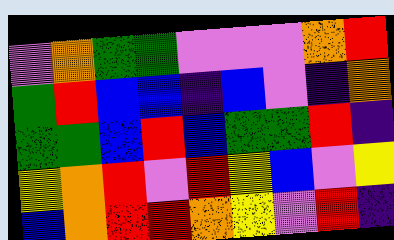[["violet", "orange", "green", "green", "violet", "violet", "violet", "orange", "red"], ["green", "red", "blue", "blue", "indigo", "blue", "violet", "indigo", "orange"], ["green", "green", "blue", "red", "blue", "green", "green", "red", "indigo"], ["yellow", "orange", "red", "violet", "red", "yellow", "blue", "violet", "yellow"], ["blue", "orange", "red", "red", "orange", "yellow", "violet", "red", "indigo"]]